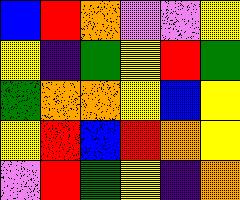[["blue", "red", "orange", "violet", "violet", "yellow"], ["yellow", "indigo", "green", "yellow", "red", "green"], ["green", "orange", "orange", "yellow", "blue", "yellow"], ["yellow", "red", "blue", "red", "orange", "yellow"], ["violet", "red", "green", "yellow", "indigo", "orange"]]